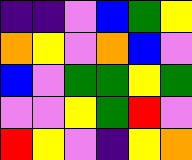[["indigo", "indigo", "violet", "blue", "green", "yellow"], ["orange", "yellow", "violet", "orange", "blue", "violet"], ["blue", "violet", "green", "green", "yellow", "green"], ["violet", "violet", "yellow", "green", "red", "violet"], ["red", "yellow", "violet", "indigo", "yellow", "orange"]]